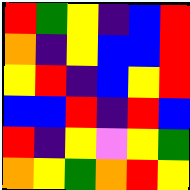[["red", "green", "yellow", "indigo", "blue", "red"], ["orange", "indigo", "yellow", "blue", "blue", "red"], ["yellow", "red", "indigo", "blue", "yellow", "red"], ["blue", "blue", "red", "indigo", "red", "blue"], ["red", "indigo", "yellow", "violet", "yellow", "green"], ["orange", "yellow", "green", "orange", "red", "yellow"]]